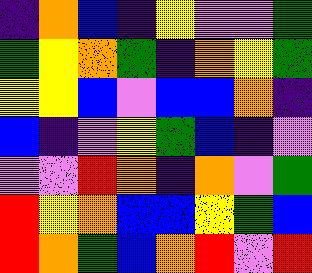[["indigo", "orange", "blue", "indigo", "yellow", "violet", "violet", "green"], ["green", "yellow", "orange", "green", "indigo", "orange", "yellow", "green"], ["yellow", "yellow", "blue", "violet", "blue", "blue", "orange", "indigo"], ["blue", "indigo", "violet", "yellow", "green", "blue", "indigo", "violet"], ["violet", "violet", "red", "orange", "indigo", "orange", "violet", "green"], ["red", "yellow", "orange", "blue", "blue", "yellow", "green", "blue"], ["red", "orange", "green", "blue", "orange", "red", "violet", "red"]]